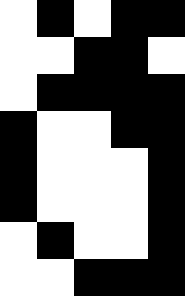[["white", "black", "white", "black", "black"], ["white", "white", "black", "black", "white"], ["white", "black", "black", "black", "black"], ["black", "white", "white", "black", "black"], ["black", "white", "white", "white", "black"], ["black", "white", "white", "white", "black"], ["white", "black", "white", "white", "black"], ["white", "white", "black", "black", "black"]]